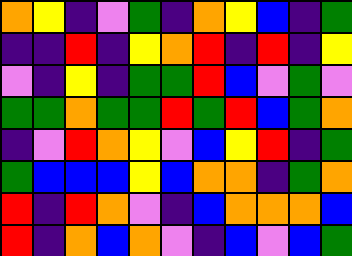[["orange", "yellow", "indigo", "violet", "green", "indigo", "orange", "yellow", "blue", "indigo", "green"], ["indigo", "indigo", "red", "indigo", "yellow", "orange", "red", "indigo", "red", "indigo", "yellow"], ["violet", "indigo", "yellow", "indigo", "green", "green", "red", "blue", "violet", "green", "violet"], ["green", "green", "orange", "green", "green", "red", "green", "red", "blue", "green", "orange"], ["indigo", "violet", "red", "orange", "yellow", "violet", "blue", "yellow", "red", "indigo", "green"], ["green", "blue", "blue", "blue", "yellow", "blue", "orange", "orange", "indigo", "green", "orange"], ["red", "indigo", "red", "orange", "violet", "indigo", "blue", "orange", "orange", "orange", "blue"], ["red", "indigo", "orange", "blue", "orange", "violet", "indigo", "blue", "violet", "blue", "green"]]